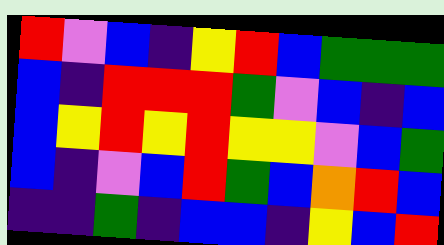[["red", "violet", "blue", "indigo", "yellow", "red", "blue", "green", "green", "green"], ["blue", "indigo", "red", "red", "red", "green", "violet", "blue", "indigo", "blue"], ["blue", "yellow", "red", "yellow", "red", "yellow", "yellow", "violet", "blue", "green"], ["blue", "indigo", "violet", "blue", "red", "green", "blue", "orange", "red", "blue"], ["indigo", "indigo", "green", "indigo", "blue", "blue", "indigo", "yellow", "blue", "red"]]